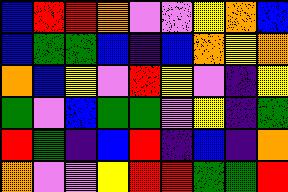[["blue", "red", "red", "orange", "violet", "violet", "yellow", "orange", "blue"], ["blue", "green", "green", "blue", "indigo", "blue", "orange", "yellow", "orange"], ["orange", "blue", "yellow", "violet", "red", "yellow", "violet", "indigo", "yellow"], ["green", "violet", "blue", "green", "green", "violet", "yellow", "indigo", "green"], ["red", "green", "indigo", "blue", "red", "indigo", "blue", "indigo", "orange"], ["orange", "violet", "violet", "yellow", "red", "red", "green", "green", "red"]]